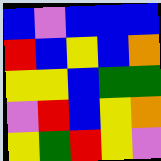[["blue", "violet", "blue", "blue", "blue"], ["red", "blue", "yellow", "blue", "orange"], ["yellow", "yellow", "blue", "green", "green"], ["violet", "red", "blue", "yellow", "orange"], ["yellow", "green", "red", "yellow", "violet"]]